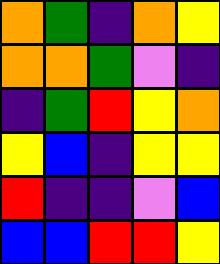[["orange", "green", "indigo", "orange", "yellow"], ["orange", "orange", "green", "violet", "indigo"], ["indigo", "green", "red", "yellow", "orange"], ["yellow", "blue", "indigo", "yellow", "yellow"], ["red", "indigo", "indigo", "violet", "blue"], ["blue", "blue", "red", "red", "yellow"]]